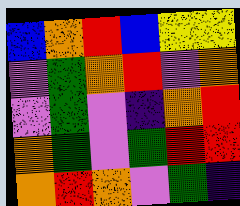[["blue", "orange", "red", "blue", "yellow", "yellow"], ["violet", "green", "orange", "red", "violet", "orange"], ["violet", "green", "violet", "indigo", "orange", "red"], ["orange", "green", "violet", "green", "red", "red"], ["orange", "red", "orange", "violet", "green", "indigo"]]